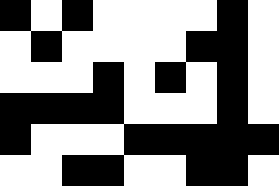[["black", "white", "black", "white", "white", "white", "white", "black", "white"], ["white", "black", "white", "white", "white", "white", "black", "black", "white"], ["white", "white", "white", "black", "white", "black", "white", "black", "white"], ["black", "black", "black", "black", "white", "white", "white", "black", "white"], ["black", "white", "white", "white", "black", "black", "black", "black", "black"], ["white", "white", "black", "black", "white", "white", "black", "black", "white"]]